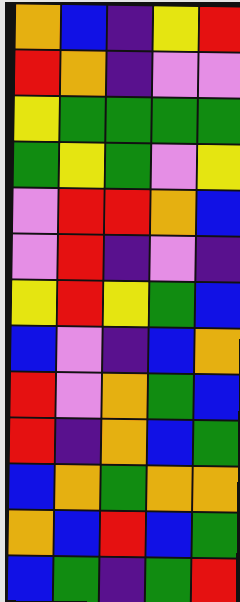[["orange", "blue", "indigo", "yellow", "red"], ["red", "orange", "indigo", "violet", "violet"], ["yellow", "green", "green", "green", "green"], ["green", "yellow", "green", "violet", "yellow"], ["violet", "red", "red", "orange", "blue"], ["violet", "red", "indigo", "violet", "indigo"], ["yellow", "red", "yellow", "green", "blue"], ["blue", "violet", "indigo", "blue", "orange"], ["red", "violet", "orange", "green", "blue"], ["red", "indigo", "orange", "blue", "green"], ["blue", "orange", "green", "orange", "orange"], ["orange", "blue", "red", "blue", "green"], ["blue", "green", "indigo", "green", "red"]]